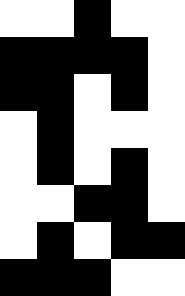[["white", "white", "black", "white", "white"], ["black", "black", "black", "black", "white"], ["black", "black", "white", "black", "white"], ["white", "black", "white", "white", "white"], ["white", "black", "white", "black", "white"], ["white", "white", "black", "black", "white"], ["white", "black", "white", "black", "black"], ["black", "black", "black", "white", "white"]]